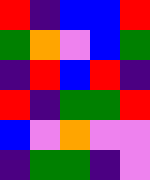[["red", "indigo", "blue", "blue", "red"], ["green", "orange", "violet", "blue", "green"], ["indigo", "red", "blue", "red", "indigo"], ["red", "indigo", "green", "green", "red"], ["blue", "violet", "orange", "violet", "violet"], ["indigo", "green", "green", "indigo", "violet"]]